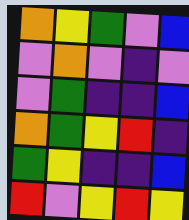[["orange", "yellow", "green", "violet", "blue"], ["violet", "orange", "violet", "indigo", "violet"], ["violet", "green", "indigo", "indigo", "blue"], ["orange", "green", "yellow", "red", "indigo"], ["green", "yellow", "indigo", "indigo", "blue"], ["red", "violet", "yellow", "red", "yellow"]]